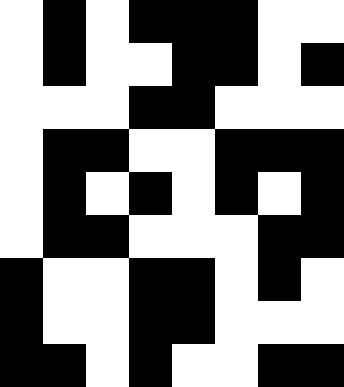[["white", "black", "white", "black", "black", "black", "white", "white"], ["white", "black", "white", "white", "black", "black", "white", "black"], ["white", "white", "white", "black", "black", "white", "white", "white"], ["white", "black", "black", "white", "white", "black", "black", "black"], ["white", "black", "white", "black", "white", "black", "white", "black"], ["white", "black", "black", "white", "white", "white", "black", "black"], ["black", "white", "white", "black", "black", "white", "black", "white"], ["black", "white", "white", "black", "black", "white", "white", "white"], ["black", "black", "white", "black", "white", "white", "black", "black"]]